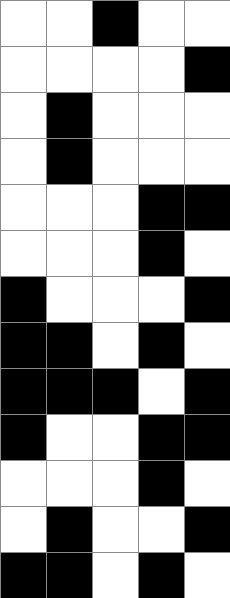[["white", "white", "black", "white", "white"], ["white", "white", "white", "white", "black"], ["white", "black", "white", "white", "white"], ["white", "black", "white", "white", "white"], ["white", "white", "white", "black", "black"], ["white", "white", "white", "black", "white"], ["black", "white", "white", "white", "black"], ["black", "black", "white", "black", "white"], ["black", "black", "black", "white", "black"], ["black", "white", "white", "black", "black"], ["white", "white", "white", "black", "white"], ["white", "black", "white", "white", "black"], ["black", "black", "white", "black", "white"]]